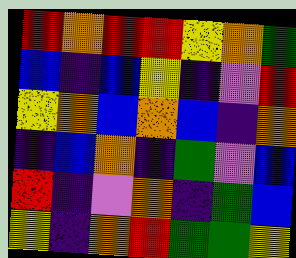[["red", "orange", "red", "red", "yellow", "orange", "green"], ["blue", "indigo", "blue", "yellow", "indigo", "violet", "red"], ["yellow", "orange", "blue", "orange", "blue", "indigo", "orange"], ["indigo", "blue", "orange", "indigo", "green", "violet", "blue"], ["red", "indigo", "violet", "orange", "indigo", "green", "blue"], ["yellow", "indigo", "orange", "red", "green", "green", "yellow"]]